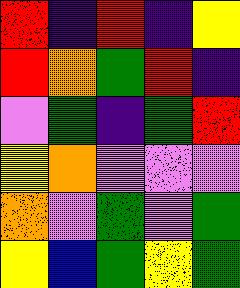[["red", "indigo", "red", "indigo", "yellow"], ["red", "orange", "green", "red", "indigo"], ["violet", "green", "indigo", "green", "red"], ["yellow", "orange", "violet", "violet", "violet"], ["orange", "violet", "green", "violet", "green"], ["yellow", "blue", "green", "yellow", "green"]]